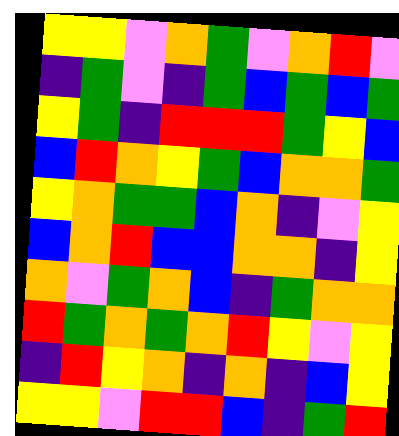[["yellow", "yellow", "violet", "orange", "green", "violet", "orange", "red", "violet"], ["indigo", "green", "violet", "indigo", "green", "blue", "green", "blue", "green"], ["yellow", "green", "indigo", "red", "red", "red", "green", "yellow", "blue"], ["blue", "red", "orange", "yellow", "green", "blue", "orange", "orange", "green"], ["yellow", "orange", "green", "green", "blue", "orange", "indigo", "violet", "yellow"], ["blue", "orange", "red", "blue", "blue", "orange", "orange", "indigo", "yellow"], ["orange", "violet", "green", "orange", "blue", "indigo", "green", "orange", "orange"], ["red", "green", "orange", "green", "orange", "red", "yellow", "violet", "yellow"], ["indigo", "red", "yellow", "orange", "indigo", "orange", "indigo", "blue", "yellow"], ["yellow", "yellow", "violet", "red", "red", "blue", "indigo", "green", "red"]]